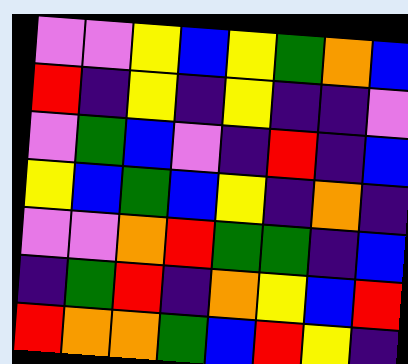[["violet", "violet", "yellow", "blue", "yellow", "green", "orange", "blue"], ["red", "indigo", "yellow", "indigo", "yellow", "indigo", "indigo", "violet"], ["violet", "green", "blue", "violet", "indigo", "red", "indigo", "blue"], ["yellow", "blue", "green", "blue", "yellow", "indigo", "orange", "indigo"], ["violet", "violet", "orange", "red", "green", "green", "indigo", "blue"], ["indigo", "green", "red", "indigo", "orange", "yellow", "blue", "red"], ["red", "orange", "orange", "green", "blue", "red", "yellow", "indigo"]]